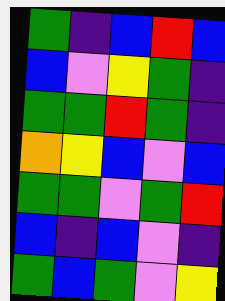[["green", "indigo", "blue", "red", "blue"], ["blue", "violet", "yellow", "green", "indigo"], ["green", "green", "red", "green", "indigo"], ["orange", "yellow", "blue", "violet", "blue"], ["green", "green", "violet", "green", "red"], ["blue", "indigo", "blue", "violet", "indigo"], ["green", "blue", "green", "violet", "yellow"]]